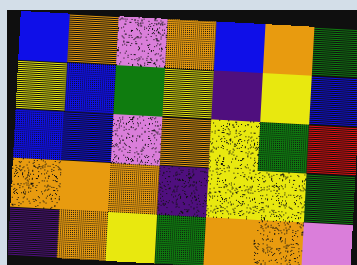[["blue", "orange", "violet", "orange", "blue", "orange", "green"], ["yellow", "blue", "green", "yellow", "indigo", "yellow", "blue"], ["blue", "blue", "violet", "orange", "yellow", "green", "red"], ["orange", "orange", "orange", "indigo", "yellow", "yellow", "green"], ["indigo", "orange", "yellow", "green", "orange", "orange", "violet"]]